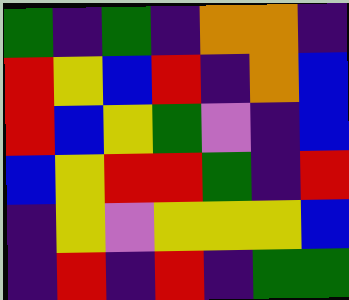[["green", "indigo", "green", "indigo", "orange", "orange", "indigo"], ["red", "yellow", "blue", "red", "indigo", "orange", "blue"], ["red", "blue", "yellow", "green", "violet", "indigo", "blue"], ["blue", "yellow", "red", "red", "green", "indigo", "red"], ["indigo", "yellow", "violet", "yellow", "yellow", "yellow", "blue"], ["indigo", "red", "indigo", "red", "indigo", "green", "green"]]